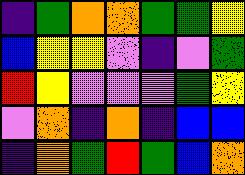[["indigo", "green", "orange", "orange", "green", "green", "yellow"], ["blue", "yellow", "yellow", "violet", "indigo", "violet", "green"], ["red", "yellow", "violet", "violet", "violet", "green", "yellow"], ["violet", "orange", "indigo", "orange", "indigo", "blue", "blue"], ["indigo", "orange", "green", "red", "green", "blue", "orange"]]